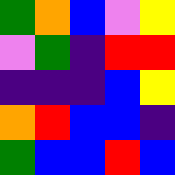[["green", "orange", "blue", "violet", "yellow"], ["violet", "green", "indigo", "red", "red"], ["indigo", "indigo", "indigo", "blue", "yellow"], ["orange", "red", "blue", "blue", "indigo"], ["green", "blue", "blue", "red", "blue"]]